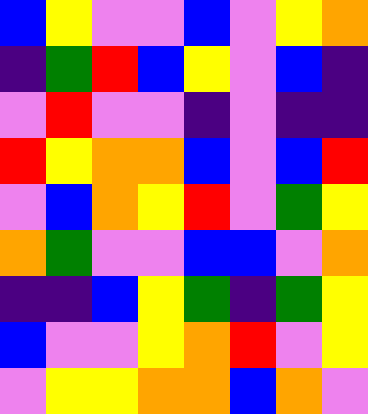[["blue", "yellow", "violet", "violet", "blue", "violet", "yellow", "orange"], ["indigo", "green", "red", "blue", "yellow", "violet", "blue", "indigo"], ["violet", "red", "violet", "violet", "indigo", "violet", "indigo", "indigo"], ["red", "yellow", "orange", "orange", "blue", "violet", "blue", "red"], ["violet", "blue", "orange", "yellow", "red", "violet", "green", "yellow"], ["orange", "green", "violet", "violet", "blue", "blue", "violet", "orange"], ["indigo", "indigo", "blue", "yellow", "green", "indigo", "green", "yellow"], ["blue", "violet", "violet", "yellow", "orange", "red", "violet", "yellow"], ["violet", "yellow", "yellow", "orange", "orange", "blue", "orange", "violet"]]